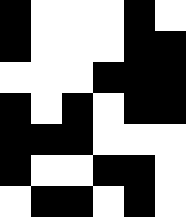[["black", "white", "white", "white", "black", "white"], ["black", "white", "white", "white", "black", "black"], ["white", "white", "white", "black", "black", "black"], ["black", "white", "black", "white", "black", "black"], ["black", "black", "black", "white", "white", "white"], ["black", "white", "white", "black", "black", "white"], ["white", "black", "black", "white", "black", "white"]]